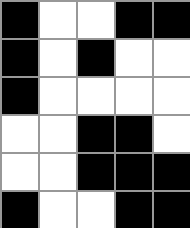[["black", "white", "white", "black", "black"], ["black", "white", "black", "white", "white"], ["black", "white", "white", "white", "white"], ["white", "white", "black", "black", "white"], ["white", "white", "black", "black", "black"], ["black", "white", "white", "black", "black"]]